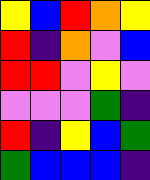[["yellow", "blue", "red", "orange", "yellow"], ["red", "indigo", "orange", "violet", "blue"], ["red", "red", "violet", "yellow", "violet"], ["violet", "violet", "violet", "green", "indigo"], ["red", "indigo", "yellow", "blue", "green"], ["green", "blue", "blue", "blue", "indigo"]]